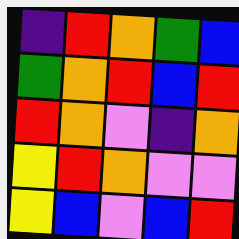[["indigo", "red", "orange", "green", "blue"], ["green", "orange", "red", "blue", "red"], ["red", "orange", "violet", "indigo", "orange"], ["yellow", "red", "orange", "violet", "violet"], ["yellow", "blue", "violet", "blue", "red"]]